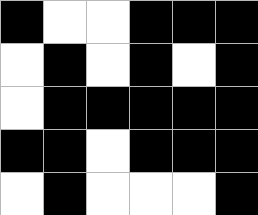[["black", "white", "white", "black", "black", "black"], ["white", "black", "white", "black", "white", "black"], ["white", "black", "black", "black", "black", "black"], ["black", "black", "white", "black", "black", "black"], ["white", "black", "white", "white", "white", "black"]]